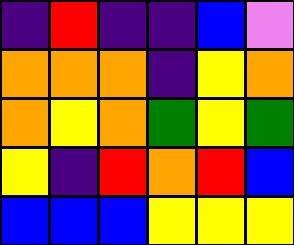[["indigo", "red", "indigo", "indigo", "blue", "violet"], ["orange", "orange", "orange", "indigo", "yellow", "orange"], ["orange", "yellow", "orange", "green", "yellow", "green"], ["yellow", "indigo", "red", "orange", "red", "blue"], ["blue", "blue", "blue", "yellow", "yellow", "yellow"]]